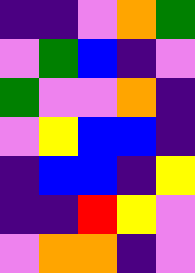[["indigo", "indigo", "violet", "orange", "green"], ["violet", "green", "blue", "indigo", "violet"], ["green", "violet", "violet", "orange", "indigo"], ["violet", "yellow", "blue", "blue", "indigo"], ["indigo", "blue", "blue", "indigo", "yellow"], ["indigo", "indigo", "red", "yellow", "violet"], ["violet", "orange", "orange", "indigo", "violet"]]